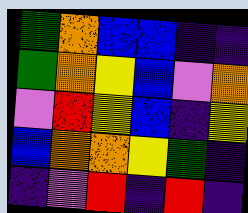[["green", "orange", "blue", "blue", "indigo", "indigo"], ["green", "orange", "yellow", "blue", "violet", "orange"], ["violet", "red", "yellow", "blue", "indigo", "yellow"], ["blue", "orange", "orange", "yellow", "green", "indigo"], ["indigo", "violet", "red", "indigo", "red", "indigo"]]